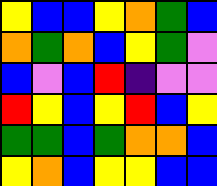[["yellow", "blue", "blue", "yellow", "orange", "green", "blue"], ["orange", "green", "orange", "blue", "yellow", "green", "violet"], ["blue", "violet", "blue", "red", "indigo", "violet", "violet"], ["red", "yellow", "blue", "yellow", "red", "blue", "yellow"], ["green", "green", "blue", "green", "orange", "orange", "blue"], ["yellow", "orange", "blue", "yellow", "yellow", "blue", "blue"]]